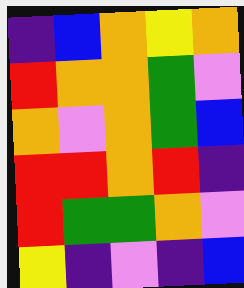[["indigo", "blue", "orange", "yellow", "orange"], ["red", "orange", "orange", "green", "violet"], ["orange", "violet", "orange", "green", "blue"], ["red", "red", "orange", "red", "indigo"], ["red", "green", "green", "orange", "violet"], ["yellow", "indigo", "violet", "indigo", "blue"]]